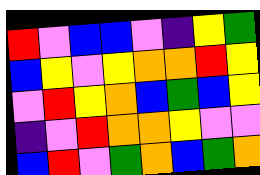[["red", "violet", "blue", "blue", "violet", "indigo", "yellow", "green"], ["blue", "yellow", "violet", "yellow", "orange", "orange", "red", "yellow"], ["violet", "red", "yellow", "orange", "blue", "green", "blue", "yellow"], ["indigo", "violet", "red", "orange", "orange", "yellow", "violet", "violet"], ["blue", "red", "violet", "green", "orange", "blue", "green", "orange"]]